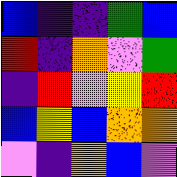[["blue", "indigo", "indigo", "green", "blue"], ["red", "indigo", "orange", "violet", "green"], ["indigo", "red", "violet", "yellow", "red"], ["blue", "yellow", "blue", "orange", "orange"], ["violet", "indigo", "orange", "blue", "violet"]]